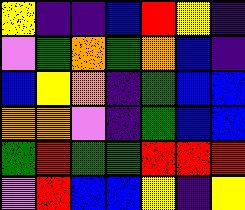[["yellow", "indigo", "indigo", "blue", "red", "yellow", "indigo"], ["violet", "green", "orange", "green", "orange", "blue", "indigo"], ["blue", "yellow", "orange", "indigo", "green", "blue", "blue"], ["orange", "orange", "violet", "indigo", "green", "blue", "blue"], ["green", "red", "green", "green", "red", "red", "red"], ["violet", "red", "blue", "blue", "yellow", "indigo", "yellow"]]